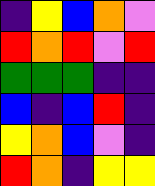[["indigo", "yellow", "blue", "orange", "violet"], ["red", "orange", "red", "violet", "red"], ["green", "green", "green", "indigo", "indigo"], ["blue", "indigo", "blue", "red", "indigo"], ["yellow", "orange", "blue", "violet", "indigo"], ["red", "orange", "indigo", "yellow", "yellow"]]